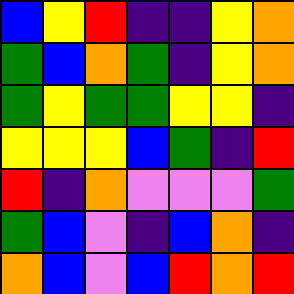[["blue", "yellow", "red", "indigo", "indigo", "yellow", "orange"], ["green", "blue", "orange", "green", "indigo", "yellow", "orange"], ["green", "yellow", "green", "green", "yellow", "yellow", "indigo"], ["yellow", "yellow", "yellow", "blue", "green", "indigo", "red"], ["red", "indigo", "orange", "violet", "violet", "violet", "green"], ["green", "blue", "violet", "indigo", "blue", "orange", "indigo"], ["orange", "blue", "violet", "blue", "red", "orange", "red"]]